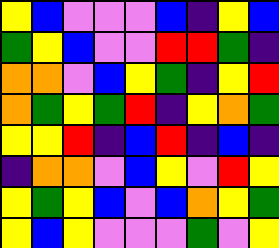[["yellow", "blue", "violet", "violet", "violet", "blue", "indigo", "yellow", "blue"], ["green", "yellow", "blue", "violet", "violet", "red", "red", "green", "indigo"], ["orange", "orange", "violet", "blue", "yellow", "green", "indigo", "yellow", "red"], ["orange", "green", "yellow", "green", "red", "indigo", "yellow", "orange", "green"], ["yellow", "yellow", "red", "indigo", "blue", "red", "indigo", "blue", "indigo"], ["indigo", "orange", "orange", "violet", "blue", "yellow", "violet", "red", "yellow"], ["yellow", "green", "yellow", "blue", "violet", "blue", "orange", "yellow", "green"], ["yellow", "blue", "yellow", "violet", "violet", "violet", "green", "violet", "yellow"]]